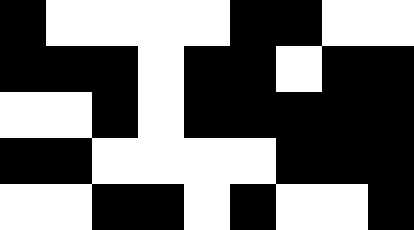[["black", "white", "white", "white", "white", "black", "black", "white", "white"], ["black", "black", "black", "white", "black", "black", "white", "black", "black"], ["white", "white", "black", "white", "black", "black", "black", "black", "black"], ["black", "black", "white", "white", "white", "white", "black", "black", "black"], ["white", "white", "black", "black", "white", "black", "white", "white", "black"]]